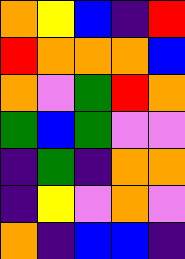[["orange", "yellow", "blue", "indigo", "red"], ["red", "orange", "orange", "orange", "blue"], ["orange", "violet", "green", "red", "orange"], ["green", "blue", "green", "violet", "violet"], ["indigo", "green", "indigo", "orange", "orange"], ["indigo", "yellow", "violet", "orange", "violet"], ["orange", "indigo", "blue", "blue", "indigo"]]